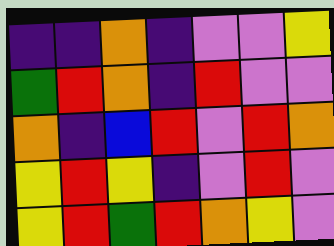[["indigo", "indigo", "orange", "indigo", "violet", "violet", "yellow"], ["green", "red", "orange", "indigo", "red", "violet", "violet"], ["orange", "indigo", "blue", "red", "violet", "red", "orange"], ["yellow", "red", "yellow", "indigo", "violet", "red", "violet"], ["yellow", "red", "green", "red", "orange", "yellow", "violet"]]